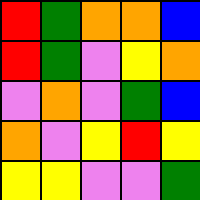[["red", "green", "orange", "orange", "blue"], ["red", "green", "violet", "yellow", "orange"], ["violet", "orange", "violet", "green", "blue"], ["orange", "violet", "yellow", "red", "yellow"], ["yellow", "yellow", "violet", "violet", "green"]]